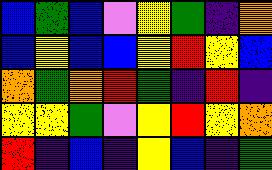[["blue", "green", "blue", "violet", "yellow", "green", "indigo", "orange"], ["blue", "yellow", "blue", "blue", "yellow", "red", "yellow", "blue"], ["orange", "green", "orange", "red", "green", "indigo", "red", "indigo"], ["yellow", "yellow", "green", "violet", "yellow", "red", "yellow", "orange"], ["red", "indigo", "blue", "indigo", "yellow", "blue", "indigo", "green"]]